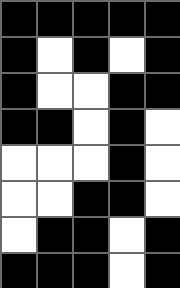[["black", "black", "black", "black", "black"], ["black", "white", "black", "white", "black"], ["black", "white", "white", "black", "black"], ["black", "black", "white", "black", "white"], ["white", "white", "white", "black", "white"], ["white", "white", "black", "black", "white"], ["white", "black", "black", "white", "black"], ["black", "black", "black", "white", "black"]]